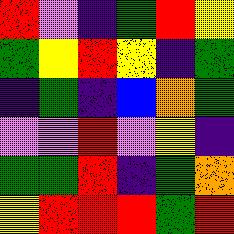[["red", "violet", "indigo", "green", "red", "yellow"], ["green", "yellow", "red", "yellow", "indigo", "green"], ["indigo", "green", "indigo", "blue", "orange", "green"], ["violet", "violet", "red", "violet", "yellow", "indigo"], ["green", "green", "red", "indigo", "green", "orange"], ["yellow", "red", "red", "red", "green", "red"]]